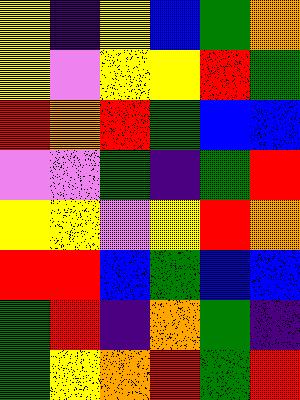[["yellow", "indigo", "yellow", "blue", "green", "orange"], ["yellow", "violet", "yellow", "yellow", "red", "green"], ["red", "orange", "red", "green", "blue", "blue"], ["violet", "violet", "green", "indigo", "green", "red"], ["yellow", "yellow", "violet", "yellow", "red", "orange"], ["red", "red", "blue", "green", "blue", "blue"], ["green", "red", "indigo", "orange", "green", "indigo"], ["green", "yellow", "orange", "red", "green", "red"]]